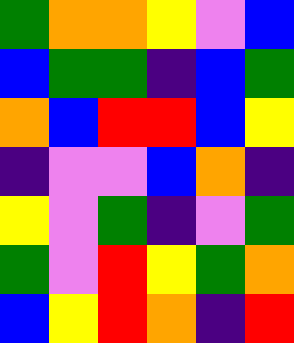[["green", "orange", "orange", "yellow", "violet", "blue"], ["blue", "green", "green", "indigo", "blue", "green"], ["orange", "blue", "red", "red", "blue", "yellow"], ["indigo", "violet", "violet", "blue", "orange", "indigo"], ["yellow", "violet", "green", "indigo", "violet", "green"], ["green", "violet", "red", "yellow", "green", "orange"], ["blue", "yellow", "red", "orange", "indigo", "red"]]